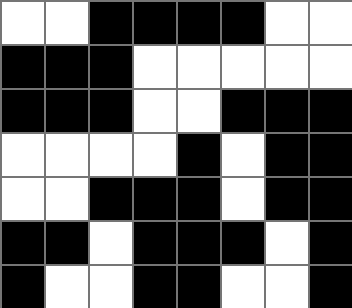[["white", "white", "black", "black", "black", "black", "white", "white"], ["black", "black", "black", "white", "white", "white", "white", "white"], ["black", "black", "black", "white", "white", "black", "black", "black"], ["white", "white", "white", "white", "black", "white", "black", "black"], ["white", "white", "black", "black", "black", "white", "black", "black"], ["black", "black", "white", "black", "black", "black", "white", "black"], ["black", "white", "white", "black", "black", "white", "white", "black"]]